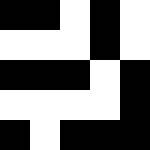[["black", "black", "white", "black", "white"], ["white", "white", "white", "black", "white"], ["black", "black", "black", "white", "black"], ["white", "white", "white", "white", "black"], ["black", "white", "black", "black", "black"]]